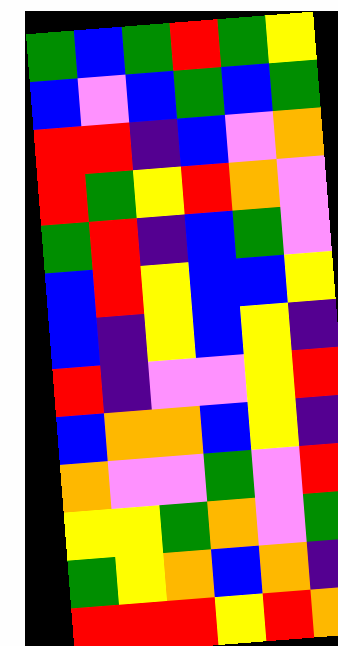[["green", "blue", "green", "red", "green", "yellow"], ["blue", "violet", "blue", "green", "blue", "green"], ["red", "red", "indigo", "blue", "violet", "orange"], ["red", "green", "yellow", "red", "orange", "violet"], ["green", "red", "indigo", "blue", "green", "violet"], ["blue", "red", "yellow", "blue", "blue", "yellow"], ["blue", "indigo", "yellow", "blue", "yellow", "indigo"], ["red", "indigo", "violet", "violet", "yellow", "red"], ["blue", "orange", "orange", "blue", "yellow", "indigo"], ["orange", "violet", "violet", "green", "violet", "red"], ["yellow", "yellow", "green", "orange", "violet", "green"], ["green", "yellow", "orange", "blue", "orange", "indigo"], ["red", "red", "red", "yellow", "red", "orange"]]